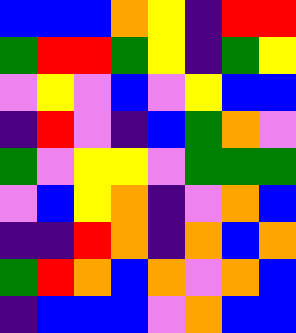[["blue", "blue", "blue", "orange", "yellow", "indigo", "red", "red"], ["green", "red", "red", "green", "yellow", "indigo", "green", "yellow"], ["violet", "yellow", "violet", "blue", "violet", "yellow", "blue", "blue"], ["indigo", "red", "violet", "indigo", "blue", "green", "orange", "violet"], ["green", "violet", "yellow", "yellow", "violet", "green", "green", "green"], ["violet", "blue", "yellow", "orange", "indigo", "violet", "orange", "blue"], ["indigo", "indigo", "red", "orange", "indigo", "orange", "blue", "orange"], ["green", "red", "orange", "blue", "orange", "violet", "orange", "blue"], ["indigo", "blue", "blue", "blue", "violet", "orange", "blue", "blue"]]